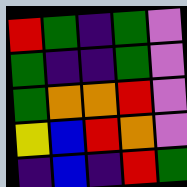[["red", "green", "indigo", "green", "violet"], ["green", "indigo", "indigo", "green", "violet"], ["green", "orange", "orange", "red", "violet"], ["yellow", "blue", "red", "orange", "violet"], ["indigo", "blue", "indigo", "red", "green"]]